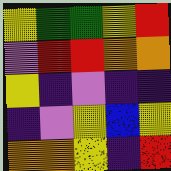[["yellow", "green", "green", "yellow", "red"], ["violet", "red", "red", "orange", "orange"], ["yellow", "indigo", "violet", "indigo", "indigo"], ["indigo", "violet", "yellow", "blue", "yellow"], ["orange", "orange", "yellow", "indigo", "red"]]